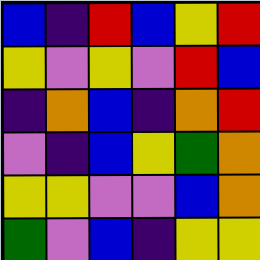[["blue", "indigo", "red", "blue", "yellow", "red"], ["yellow", "violet", "yellow", "violet", "red", "blue"], ["indigo", "orange", "blue", "indigo", "orange", "red"], ["violet", "indigo", "blue", "yellow", "green", "orange"], ["yellow", "yellow", "violet", "violet", "blue", "orange"], ["green", "violet", "blue", "indigo", "yellow", "yellow"]]